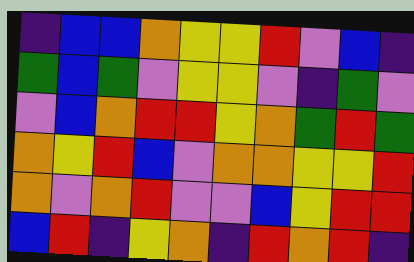[["indigo", "blue", "blue", "orange", "yellow", "yellow", "red", "violet", "blue", "indigo"], ["green", "blue", "green", "violet", "yellow", "yellow", "violet", "indigo", "green", "violet"], ["violet", "blue", "orange", "red", "red", "yellow", "orange", "green", "red", "green"], ["orange", "yellow", "red", "blue", "violet", "orange", "orange", "yellow", "yellow", "red"], ["orange", "violet", "orange", "red", "violet", "violet", "blue", "yellow", "red", "red"], ["blue", "red", "indigo", "yellow", "orange", "indigo", "red", "orange", "red", "indigo"]]